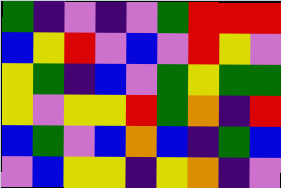[["green", "indigo", "violet", "indigo", "violet", "green", "red", "red", "red"], ["blue", "yellow", "red", "violet", "blue", "violet", "red", "yellow", "violet"], ["yellow", "green", "indigo", "blue", "violet", "green", "yellow", "green", "green"], ["yellow", "violet", "yellow", "yellow", "red", "green", "orange", "indigo", "red"], ["blue", "green", "violet", "blue", "orange", "blue", "indigo", "green", "blue"], ["violet", "blue", "yellow", "yellow", "indigo", "yellow", "orange", "indigo", "violet"]]